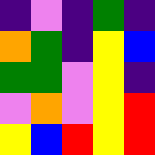[["indigo", "violet", "indigo", "green", "indigo"], ["orange", "green", "indigo", "yellow", "blue"], ["green", "green", "violet", "yellow", "indigo"], ["violet", "orange", "violet", "yellow", "red"], ["yellow", "blue", "red", "yellow", "red"]]